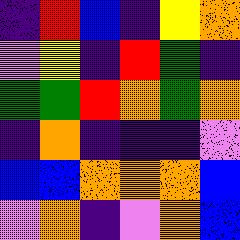[["indigo", "red", "blue", "indigo", "yellow", "orange"], ["violet", "yellow", "indigo", "red", "green", "indigo"], ["green", "green", "red", "orange", "green", "orange"], ["indigo", "orange", "indigo", "indigo", "indigo", "violet"], ["blue", "blue", "orange", "orange", "orange", "blue"], ["violet", "orange", "indigo", "violet", "orange", "blue"]]